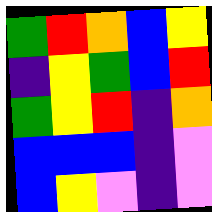[["green", "red", "orange", "blue", "yellow"], ["indigo", "yellow", "green", "blue", "red"], ["green", "yellow", "red", "indigo", "orange"], ["blue", "blue", "blue", "indigo", "violet"], ["blue", "yellow", "violet", "indigo", "violet"]]